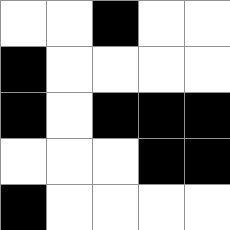[["white", "white", "black", "white", "white"], ["black", "white", "white", "white", "white"], ["black", "white", "black", "black", "black"], ["white", "white", "white", "black", "black"], ["black", "white", "white", "white", "white"]]